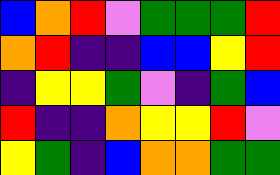[["blue", "orange", "red", "violet", "green", "green", "green", "red"], ["orange", "red", "indigo", "indigo", "blue", "blue", "yellow", "red"], ["indigo", "yellow", "yellow", "green", "violet", "indigo", "green", "blue"], ["red", "indigo", "indigo", "orange", "yellow", "yellow", "red", "violet"], ["yellow", "green", "indigo", "blue", "orange", "orange", "green", "green"]]